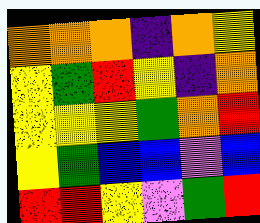[["orange", "orange", "orange", "indigo", "orange", "yellow"], ["yellow", "green", "red", "yellow", "indigo", "orange"], ["yellow", "yellow", "yellow", "green", "orange", "red"], ["yellow", "green", "blue", "blue", "violet", "blue"], ["red", "red", "yellow", "violet", "green", "red"]]